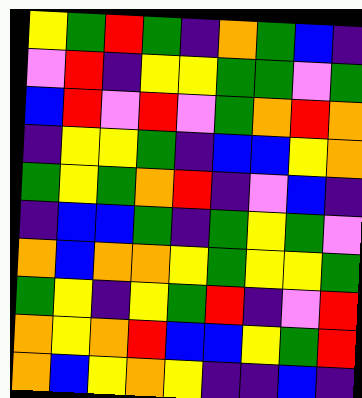[["yellow", "green", "red", "green", "indigo", "orange", "green", "blue", "indigo"], ["violet", "red", "indigo", "yellow", "yellow", "green", "green", "violet", "green"], ["blue", "red", "violet", "red", "violet", "green", "orange", "red", "orange"], ["indigo", "yellow", "yellow", "green", "indigo", "blue", "blue", "yellow", "orange"], ["green", "yellow", "green", "orange", "red", "indigo", "violet", "blue", "indigo"], ["indigo", "blue", "blue", "green", "indigo", "green", "yellow", "green", "violet"], ["orange", "blue", "orange", "orange", "yellow", "green", "yellow", "yellow", "green"], ["green", "yellow", "indigo", "yellow", "green", "red", "indigo", "violet", "red"], ["orange", "yellow", "orange", "red", "blue", "blue", "yellow", "green", "red"], ["orange", "blue", "yellow", "orange", "yellow", "indigo", "indigo", "blue", "indigo"]]